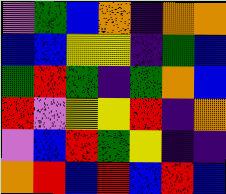[["violet", "green", "blue", "orange", "indigo", "orange", "orange"], ["blue", "blue", "yellow", "yellow", "indigo", "green", "blue"], ["green", "red", "green", "indigo", "green", "orange", "blue"], ["red", "violet", "yellow", "yellow", "red", "indigo", "orange"], ["violet", "blue", "red", "green", "yellow", "indigo", "indigo"], ["orange", "red", "blue", "red", "blue", "red", "blue"]]